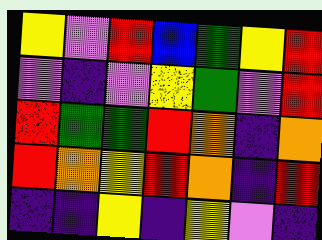[["yellow", "violet", "red", "blue", "green", "yellow", "red"], ["violet", "indigo", "violet", "yellow", "green", "violet", "red"], ["red", "green", "green", "red", "orange", "indigo", "orange"], ["red", "orange", "yellow", "red", "orange", "indigo", "red"], ["indigo", "indigo", "yellow", "indigo", "yellow", "violet", "indigo"]]